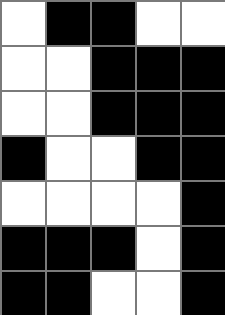[["white", "black", "black", "white", "white"], ["white", "white", "black", "black", "black"], ["white", "white", "black", "black", "black"], ["black", "white", "white", "black", "black"], ["white", "white", "white", "white", "black"], ["black", "black", "black", "white", "black"], ["black", "black", "white", "white", "black"]]